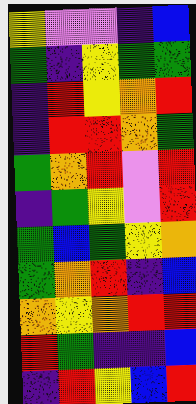[["yellow", "violet", "violet", "indigo", "blue"], ["green", "indigo", "yellow", "green", "green"], ["indigo", "red", "yellow", "orange", "red"], ["indigo", "red", "red", "orange", "green"], ["green", "orange", "red", "violet", "red"], ["indigo", "green", "yellow", "violet", "red"], ["green", "blue", "green", "yellow", "orange"], ["green", "orange", "red", "indigo", "blue"], ["orange", "yellow", "orange", "red", "red"], ["red", "green", "indigo", "indigo", "blue"], ["indigo", "red", "yellow", "blue", "red"]]